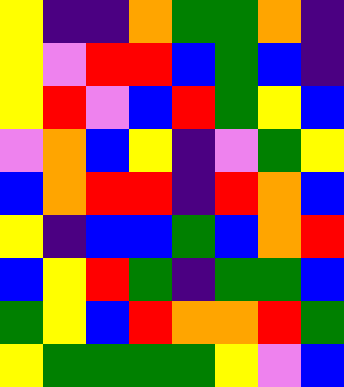[["yellow", "indigo", "indigo", "orange", "green", "green", "orange", "indigo"], ["yellow", "violet", "red", "red", "blue", "green", "blue", "indigo"], ["yellow", "red", "violet", "blue", "red", "green", "yellow", "blue"], ["violet", "orange", "blue", "yellow", "indigo", "violet", "green", "yellow"], ["blue", "orange", "red", "red", "indigo", "red", "orange", "blue"], ["yellow", "indigo", "blue", "blue", "green", "blue", "orange", "red"], ["blue", "yellow", "red", "green", "indigo", "green", "green", "blue"], ["green", "yellow", "blue", "red", "orange", "orange", "red", "green"], ["yellow", "green", "green", "green", "green", "yellow", "violet", "blue"]]